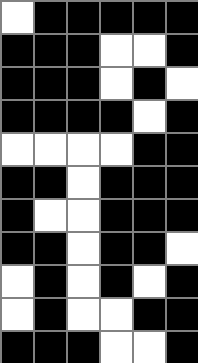[["white", "black", "black", "black", "black", "black"], ["black", "black", "black", "white", "white", "black"], ["black", "black", "black", "white", "black", "white"], ["black", "black", "black", "black", "white", "black"], ["white", "white", "white", "white", "black", "black"], ["black", "black", "white", "black", "black", "black"], ["black", "white", "white", "black", "black", "black"], ["black", "black", "white", "black", "black", "white"], ["white", "black", "white", "black", "white", "black"], ["white", "black", "white", "white", "black", "black"], ["black", "black", "black", "white", "white", "black"]]